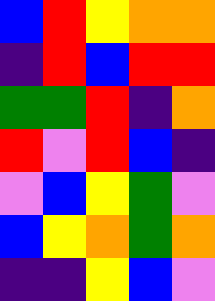[["blue", "red", "yellow", "orange", "orange"], ["indigo", "red", "blue", "red", "red"], ["green", "green", "red", "indigo", "orange"], ["red", "violet", "red", "blue", "indigo"], ["violet", "blue", "yellow", "green", "violet"], ["blue", "yellow", "orange", "green", "orange"], ["indigo", "indigo", "yellow", "blue", "violet"]]